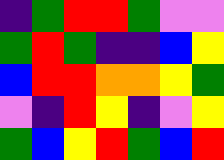[["indigo", "green", "red", "red", "green", "violet", "violet"], ["green", "red", "green", "indigo", "indigo", "blue", "yellow"], ["blue", "red", "red", "orange", "orange", "yellow", "green"], ["violet", "indigo", "red", "yellow", "indigo", "violet", "yellow"], ["green", "blue", "yellow", "red", "green", "blue", "red"]]